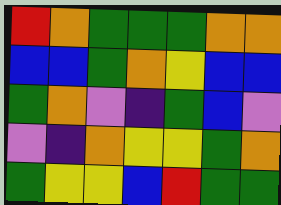[["red", "orange", "green", "green", "green", "orange", "orange"], ["blue", "blue", "green", "orange", "yellow", "blue", "blue"], ["green", "orange", "violet", "indigo", "green", "blue", "violet"], ["violet", "indigo", "orange", "yellow", "yellow", "green", "orange"], ["green", "yellow", "yellow", "blue", "red", "green", "green"]]